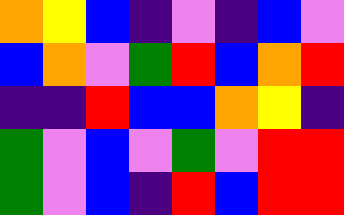[["orange", "yellow", "blue", "indigo", "violet", "indigo", "blue", "violet"], ["blue", "orange", "violet", "green", "red", "blue", "orange", "red"], ["indigo", "indigo", "red", "blue", "blue", "orange", "yellow", "indigo"], ["green", "violet", "blue", "violet", "green", "violet", "red", "red"], ["green", "violet", "blue", "indigo", "red", "blue", "red", "red"]]